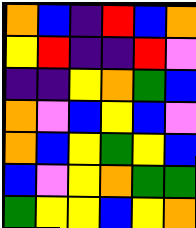[["orange", "blue", "indigo", "red", "blue", "orange"], ["yellow", "red", "indigo", "indigo", "red", "violet"], ["indigo", "indigo", "yellow", "orange", "green", "blue"], ["orange", "violet", "blue", "yellow", "blue", "violet"], ["orange", "blue", "yellow", "green", "yellow", "blue"], ["blue", "violet", "yellow", "orange", "green", "green"], ["green", "yellow", "yellow", "blue", "yellow", "orange"]]